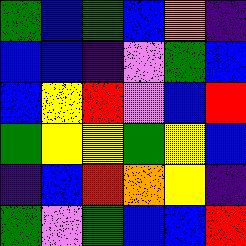[["green", "blue", "green", "blue", "orange", "indigo"], ["blue", "blue", "indigo", "violet", "green", "blue"], ["blue", "yellow", "red", "violet", "blue", "red"], ["green", "yellow", "yellow", "green", "yellow", "blue"], ["indigo", "blue", "red", "orange", "yellow", "indigo"], ["green", "violet", "green", "blue", "blue", "red"]]